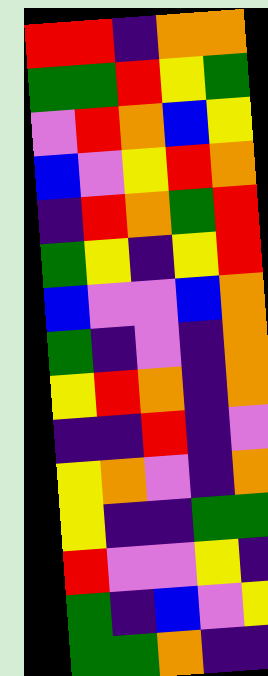[["red", "red", "indigo", "orange", "orange"], ["green", "green", "red", "yellow", "green"], ["violet", "red", "orange", "blue", "yellow"], ["blue", "violet", "yellow", "red", "orange"], ["indigo", "red", "orange", "green", "red"], ["green", "yellow", "indigo", "yellow", "red"], ["blue", "violet", "violet", "blue", "orange"], ["green", "indigo", "violet", "indigo", "orange"], ["yellow", "red", "orange", "indigo", "orange"], ["indigo", "indigo", "red", "indigo", "violet"], ["yellow", "orange", "violet", "indigo", "orange"], ["yellow", "indigo", "indigo", "green", "green"], ["red", "violet", "violet", "yellow", "indigo"], ["green", "indigo", "blue", "violet", "yellow"], ["green", "green", "orange", "indigo", "indigo"]]